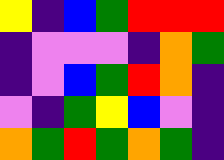[["yellow", "indigo", "blue", "green", "red", "red", "red"], ["indigo", "violet", "violet", "violet", "indigo", "orange", "green"], ["indigo", "violet", "blue", "green", "red", "orange", "indigo"], ["violet", "indigo", "green", "yellow", "blue", "violet", "indigo"], ["orange", "green", "red", "green", "orange", "green", "indigo"]]